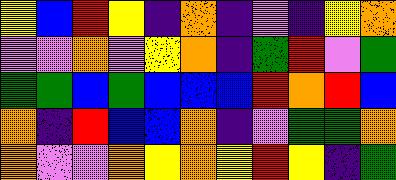[["yellow", "blue", "red", "yellow", "indigo", "orange", "indigo", "violet", "indigo", "yellow", "orange"], ["violet", "violet", "orange", "violet", "yellow", "orange", "indigo", "green", "red", "violet", "green"], ["green", "green", "blue", "green", "blue", "blue", "blue", "red", "orange", "red", "blue"], ["orange", "indigo", "red", "blue", "blue", "orange", "indigo", "violet", "green", "green", "orange"], ["orange", "violet", "violet", "orange", "yellow", "orange", "yellow", "red", "yellow", "indigo", "green"]]